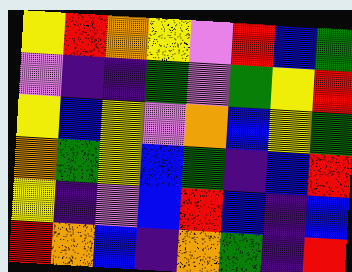[["yellow", "red", "orange", "yellow", "violet", "red", "blue", "green"], ["violet", "indigo", "indigo", "green", "violet", "green", "yellow", "red"], ["yellow", "blue", "yellow", "violet", "orange", "blue", "yellow", "green"], ["orange", "green", "yellow", "blue", "green", "indigo", "blue", "red"], ["yellow", "indigo", "violet", "blue", "red", "blue", "indigo", "blue"], ["red", "orange", "blue", "indigo", "orange", "green", "indigo", "red"]]